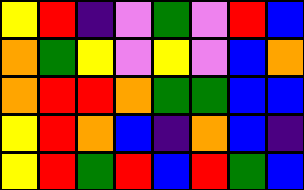[["yellow", "red", "indigo", "violet", "green", "violet", "red", "blue"], ["orange", "green", "yellow", "violet", "yellow", "violet", "blue", "orange"], ["orange", "red", "red", "orange", "green", "green", "blue", "blue"], ["yellow", "red", "orange", "blue", "indigo", "orange", "blue", "indigo"], ["yellow", "red", "green", "red", "blue", "red", "green", "blue"]]